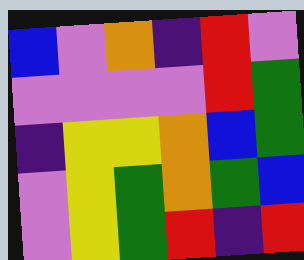[["blue", "violet", "orange", "indigo", "red", "violet"], ["violet", "violet", "violet", "violet", "red", "green"], ["indigo", "yellow", "yellow", "orange", "blue", "green"], ["violet", "yellow", "green", "orange", "green", "blue"], ["violet", "yellow", "green", "red", "indigo", "red"]]